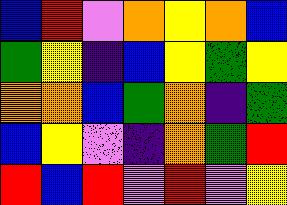[["blue", "red", "violet", "orange", "yellow", "orange", "blue"], ["green", "yellow", "indigo", "blue", "yellow", "green", "yellow"], ["orange", "orange", "blue", "green", "orange", "indigo", "green"], ["blue", "yellow", "violet", "indigo", "orange", "green", "red"], ["red", "blue", "red", "violet", "red", "violet", "yellow"]]